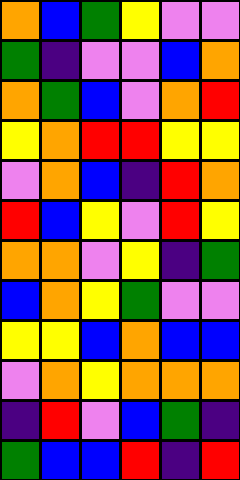[["orange", "blue", "green", "yellow", "violet", "violet"], ["green", "indigo", "violet", "violet", "blue", "orange"], ["orange", "green", "blue", "violet", "orange", "red"], ["yellow", "orange", "red", "red", "yellow", "yellow"], ["violet", "orange", "blue", "indigo", "red", "orange"], ["red", "blue", "yellow", "violet", "red", "yellow"], ["orange", "orange", "violet", "yellow", "indigo", "green"], ["blue", "orange", "yellow", "green", "violet", "violet"], ["yellow", "yellow", "blue", "orange", "blue", "blue"], ["violet", "orange", "yellow", "orange", "orange", "orange"], ["indigo", "red", "violet", "blue", "green", "indigo"], ["green", "blue", "blue", "red", "indigo", "red"]]